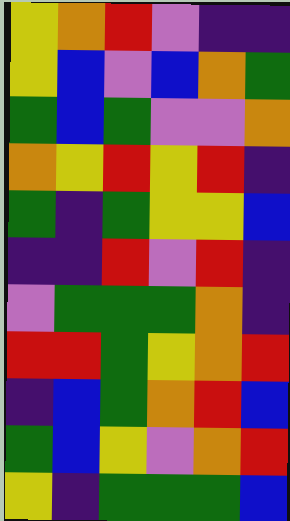[["yellow", "orange", "red", "violet", "indigo", "indigo"], ["yellow", "blue", "violet", "blue", "orange", "green"], ["green", "blue", "green", "violet", "violet", "orange"], ["orange", "yellow", "red", "yellow", "red", "indigo"], ["green", "indigo", "green", "yellow", "yellow", "blue"], ["indigo", "indigo", "red", "violet", "red", "indigo"], ["violet", "green", "green", "green", "orange", "indigo"], ["red", "red", "green", "yellow", "orange", "red"], ["indigo", "blue", "green", "orange", "red", "blue"], ["green", "blue", "yellow", "violet", "orange", "red"], ["yellow", "indigo", "green", "green", "green", "blue"]]